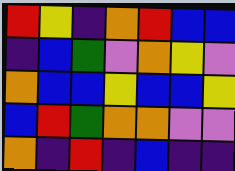[["red", "yellow", "indigo", "orange", "red", "blue", "blue"], ["indigo", "blue", "green", "violet", "orange", "yellow", "violet"], ["orange", "blue", "blue", "yellow", "blue", "blue", "yellow"], ["blue", "red", "green", "orange", "orange", "violet", "violet"], ["orange", "indigo", "red", "indigo", "blue", "indigo", "indigo"]]